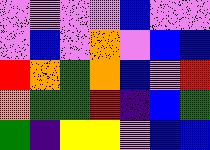[["violet", "violet", "violet", "violet", "blue", "violet", "violet"], ["violet", "blue", "violet", "orange", "violet", "blue", "blue"], ["red", "orange", "green", "orange", "blue", "violet", "red"], ["orange", "green", "green", "red", "indigo", "blue", "green"], ["green", "indigo", "yellow", "yellow", "violet", "blue", "blue"]]